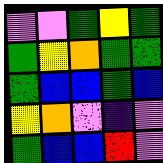[["violet", "violet", "green", "yellow", "green"], ["green", "yellow", "orange", "green", "green"], ["green", "blue", "blue", "green", "blue"], ["yellow", "orange", "violet", "indigo", "violet"], ["green", "blue", "blue", "red", "violet"]]